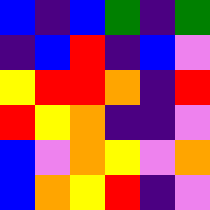[["blue", "indigo", "blue", "green", "indigo", "green"], ["indigo", "blue", "red", "indigo", "blue", "violet"], ["yellow", "red", "red", "orange", "indigo", "red"], ["red", "yellow", "orange", "indigo", "indigo", "violet"], ["blue", "violet", "orange", "yellow", "violet", "orange"], ["blue", "orange", "yellow", "red", "indigo", "violet"]]